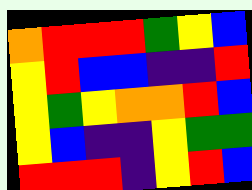[["orange", "red", "red", "red", "green", "yellow", "blue"], ["yellow", "red", "blue", "blue", "indigo", "indigo", "red"], ["yellow", "green", "yellow", "orange", "orange", "red", "blue"], ["yellow", "blue", "indigo", "indigo", "yellow", "green", "green"], ["red", "red", "red", "indigo", "yellow", "red", "blue"]]